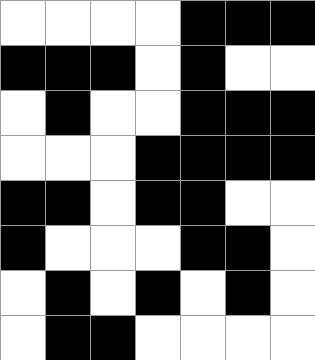[["white", "white", "white", "white", "black", "black", "black"], ["black", "black", "black", "white", "black", "white", "white"], ["white", "black", "white", "white", "black", "black", "black"], ["white", "white", "white", "black", "black", "black", "black"], ["black", "black", "white", "black", "black", "white", "white"], ["black", "white", "white", "white", "black", "black", "white"], ["white", "black", "white", "black", "white", "black", "white"], ["white", "black", "black", "white", "white", "white", "white"]]